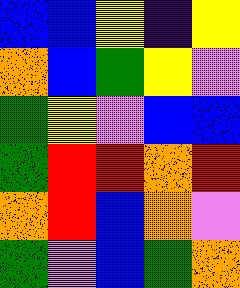[["blue", "blue", "yellow", "indigo", "yellow"], ["orange", "blue", "green", "yellow", "violet"], ["green", "yellow", "violet", "blue", "blue"], ["green", "red", "red", "orange", "red"], ["orange", "red", "blue", "orange", "violet"], ["green", "violet", "blue", "green", "orange"]]